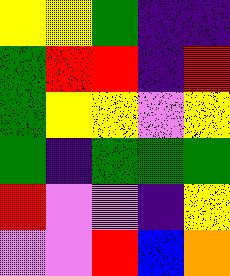[["yellow", "yellow", "green", "indigo", "indigo"], ["green", "red", "red", "indigo", "red"], ["green", "yellow", "yellow", "violet", "yellow"], ["green", "indigo", "green", "green", "green"], ["red", "violet", "violet", "indigo", "yellow"], ["violet", "violet", "red", "blue", "orange"]]